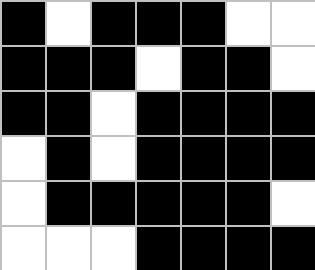[["black", "white", "black", "black", "black", "white", "white"], ["black", "black", "black", "white", "black", "black", "white"], ["black", "black", "white", "black", "black", "black", "black"], ["white", "black", "white", "black", "black", "black", "black"], ["white", "black", "black", "black", "black", "black", "white"], ["white", "white", "white", "black", "black", "black", "black"]]